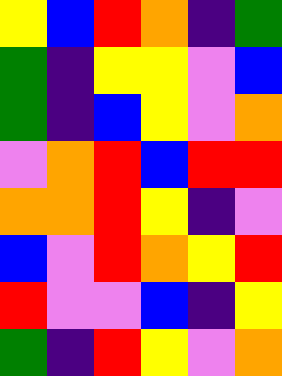[["yellow", "blue", "red", "orange", "indigo", "green"], ["green", "indigo", "yellow", "yellow", "violet", "blue"], ["green", "indigo", "blue", "yellow", "violet", "orange"], ["violet", "orange", "red", "blue", "red", "red"], ["orange", "orange", "red", "yellow", "indigo", "violet"], ["blue", "violet", "red", "orange", "yellow", "red"], ["red", "violet", "violet", "blue", "indigo", "yellow"], ["green", "indigo", "red", "yellow", "violet", "orange"]]